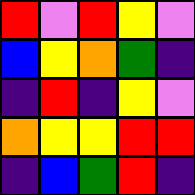[["red", "violet", "red", "yellow", "violet"], ["blue", "yellow", "orange", "green", "indigo"], ["indigo", "red", "indigo", "yellow", "violet"], ["orange", "yellow", "yellow", "red", "red"], ["indigo", "blue", "green", "red", "indigo"]]